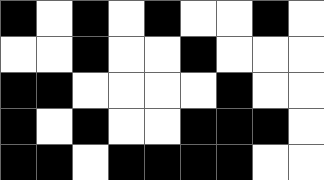[["black", "white", "black", "white", "black", "white", "white", "black", "white"], ["white", "white", "black", "white", "white", "black", "white", "white", "white"], ["black", "black", "white", "white", "white", "white", "black", "white", "white"], ["black", "white", "black", "white", "white", "black", "black", "black", "white"], ["black", "black", "white", "black", "black", "black", "black", "white", "white"]]